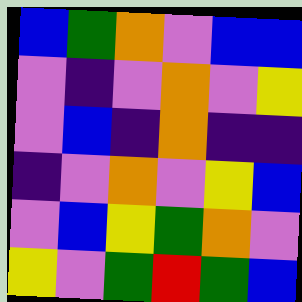[["blue", "green", "orange", "violet", "blue", "blue"], ["violet", "indigo", "violet", "orange", "violet", "yellow"], ["violet", "blue", "indigo", "orange", "indigo", "indigo"], ["indigo", "violet", "orange", "violet", "yellow", "blue"], ["violet", "blue", "yellow", "green", "orange", "violet"], ["yellow", "violet", "green", "red", "green", "blue"]]